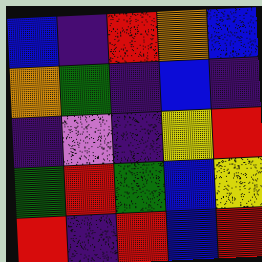[["blue", "indigo", "red", "orange", "blue"], ["orange", "green", "indigo", "blue", "indigo"], ["indigo", "violet", "indigo", "yellow", "red"], ["green", "red", "green", "blue", "yellow"], ["red", "indigo", "red", "blue", "red"]]